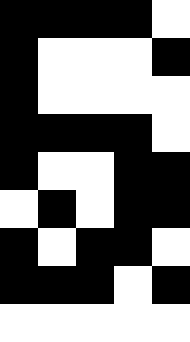[["black", "black", "black", "black", "white"], ["black", "white", "white", "white", "black"], ["black", "white", "white", "white", "white"], ["black", "black", "black", "black", "white"], ["black", "white", "white", "black", "black"], ["white", "black", "white", "black", "black"], ["black", "white", "black", "black", "white"], ["black", "black", "black", "white", "black"], ["white", "white", "white", "white", "white"]]